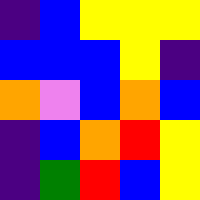[["indigo", "blue", "yellow", "yellow", "yellow"], ["blue", "blue", "blue", "yellow", "indigo"], ["orange", "violet", "blue", "orange", "blue"], ["indigo", "blue", "orange", "red", "yellow"], ["indigo", "green", "red", "blue", "yellow"]]